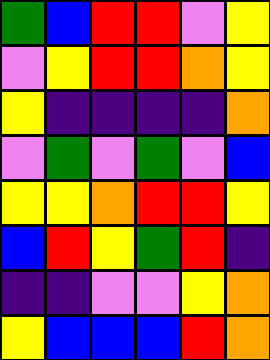[["green", "blue", "red", "red", "violet", "yellow"], ["violet", "yellow", "red", "red", "orange", "yellow"], ["yellow", "indigo", "indigo", "indigo", "indigo", "orange"], ["violet", "green", "violet", "green", "violet", "blue"], ["yellow", "yellow", "orange", "red", "red", "yellow"], ["blue", "red", "yellow", "green", "red", "indigo"], ["indigo", "indigo", "violet", "violet", "yellow", "orange"], ["yellow", "blue", "blue", "blue", "red", "orange"]]